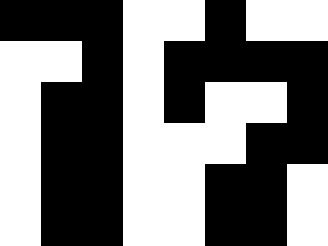[["black", "black", "black", "white", "white", "black", "white", "white"], ["white", "white", "black", "white", "black", "black", "black", "black"], ["white", "black", "black", "white", "black", "white", "white", "black"], ["white", "black", "black", "white", "white", "white", "black", "black"], ["white", "black", "black", "white", "white", "black", "black", "white"], ["white", "black", "black", "white", "white", "black", "black", "white"]]